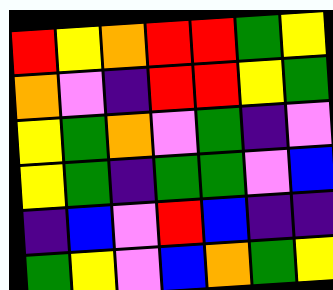[["red", "yellow", "orange", "red", "red", "green", "yellow"], ["orange", "violet", "indigo", "red", "red", "yellow", "green"], ["yellow", "green", "orange", "violet", "green", "indigo", "violet"], ["yellow", "green", "indigo", "green", "green", "violet", "blue"], ["indigo", "blue", "violet", "red", "blue", "indigo", "indigo"], ["green", "yellow", "violet", "blue", "orange", "green", "yellow"]]